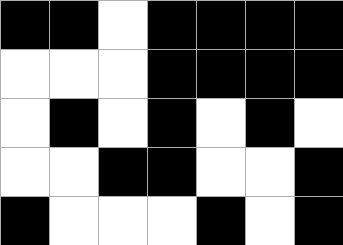[["black", "black", "white", "black", "black", "black", "black"], ["white", "white", "white", "black", "black", "black", "black"], ["white", "black", "white", "black", "white", "black", "white"], ["white", "white", "black", "black", "white", "white", "black"], ["black", "white", "white", "white", "black", "white", "black"]]